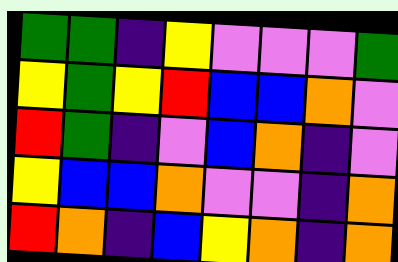[["green", "green", "indigo", "yellow", "violet", "violet", "violet", "green"], ["yellow", "green", "yellow", "red", "blue", "blue", "orange", "violet"], ["red", "green", "indigo", "violet", "blue", "orange", "indigo", "violet"], ["yellow", "blue", "blue", "orange", "violet", "violet", "indigo", "orange"], ["red", "orange", "indigo", "blue", "yellow", "orange", "indigo", "orange"]]